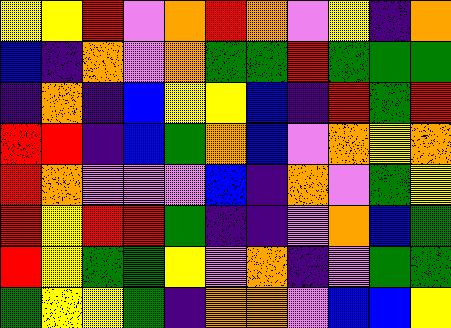[["yellow", "yellow", "red", "violet", "orange", "red", "orange", "violet", "yellow", "indigo", "orange"], ["blue", "indigo", "orange", "violet", "orange", "green", "green", "red", "green", "green", "green"], ["indigo", "orange", "indigo", "blue", "yellow", "yellow", "blue", "indigo", "red", "green", "red"], ["red", "red", "indigo", "blue", "green", "orange", "blue", "violet", "orange", "yellow", "orange"], ["red", "orange", "violet", "violet", "violet", "blue", "indigo", "orange", "violet", "green", "yellow"], ["red", "yellow", "red", "red", "green", "indigo", "indigo", "violet", "orange", "blue", "green"], ["red", "yellow", "green", "green", "yellow", "violet", "orange", "indigo", "violet", "green", "green"], ["green", "yellow", "yellow", "green", "indigo", "orange", "orange", "violet", "blue", "blue", "yellow"]]